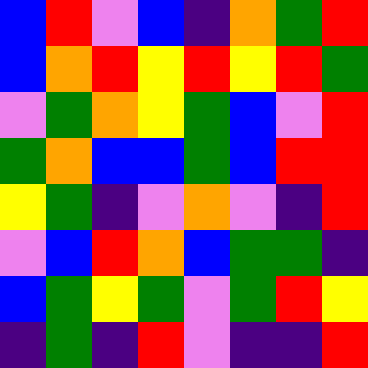[["blue", "red", "violet", "blue", "indigo", "orange", "green", "red"], ["blue", "orange", "red", "yellow", "red", "yellow", "red", "green"], ["violet", "green", "orange", "yellow", "green", "blue", "violet", "red"], ["green", "orange", "blue", "blue", "green", "blue", "red", "red"], ["yellow", "green", "indigo", "violet", "orange", "violet", "indigo", "red"], ["violet", "blue", "red", "orange", "blue", "green", "green", "indigo"], ["blue", "green", "yellow", "green", "violet", "green", "red", "yellow"], ["indigo", "green", "indigo", "red", "violet", "indigo", "indigo", "red"]]